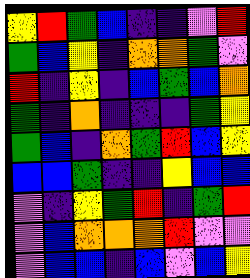[["yellow", "red", "green", "blue", "indigo", "indigo", "violet", "red"], ["green", "blue", "yellow", "indigo", "orange", "orange", "green", "violet"], ["red", "indigo", "yellow", "indigo", "blue", "green", "blue", "orange"], ["green", "indigo", "orange", "indigo", "indigo", "indigo", "green", "yellow"], ["green", "blue", "indigo", "orange", "green", "red", "blue", "yellow"], ["blue", "blue", "green", "indigo", "indigo", "yellow", "blue", "blue"], ["violet", "indigo", "yellow", "green", "red", "indigo", "green", "red"], ["violet", "blue", "orange", "orange", "orange", "red", "violet", "violet"], ["violet", "blue", "blue", "indigo", "blue", "violet", "blue", "yellow"]]